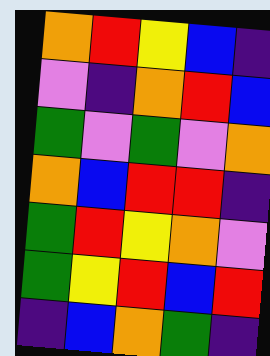[["orange", "red", "yellow", "blue", "indigo"], ["violet", "indigo", "orange", "red", "blue"], ["green", "violet", "green", "violet", "orange"], ["orange", "blue", "red", "red", "indigo"], ["green", "red", "yellow", "orange", "violet"], ["green", "yellow", "red", "blue", "red"], ["indigo", "blue", "orange", "green", "indigo"]]